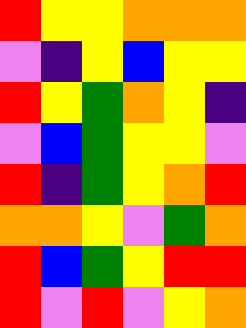[["red", "yellow", "yellow", "orange", "orange", "orange"], ["violet", "indigo", "yellow", "blue", "yellow", "yellow"], ["red", "yellow", "green", "orange", "yellow", "indigo"], ["violet", "blue", "green", "yellow", "yellow", "violet"], ["red", "indigo", "green", "yellow", "orange", "red"], ["orange", "orange", "yellow", "violet", "green", "orange"], ["red", "blue", "green", "yellow", "red", "red"], ["red", "violet", "red", "violet", "yellow", "orange"]]